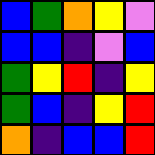[["blue", "green", "orange", "yellow", "violet"], ["blue", "blue", "indigo", "violet", "blue"], ["green", "yellow", "red", "indigo", "yellow"], ["green", "blue", "indigo", "yellow", "red"], ["orange", "indigo", "blue", "blue", "red"]]